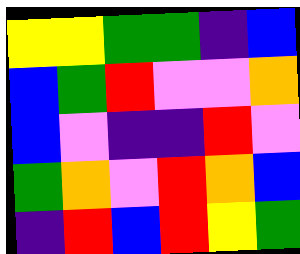[["yellow", "yellow", "green", "green", "indigo", "blue"], ["blue", "green", "red", "violet", "violet", "orange"], ["blue", "violet", "indigo", "indigo", "red", "violet"], ["green", "orange", "violet", "red", "orange", "blue"], ["indigo", "red", "blue", "red", "yellow", "green"]]